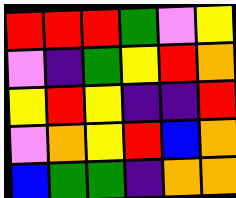[["red", "red", "red", "green", "violet", "yellow"], ["violet", "indigo", "green", "yellow", "red", "orange"], ["yellow", "red", "yellow", "indigo", "indigo", "red"], ["violet", "orange", "yellow", "red", "blue", "orange"], ["blue", "green", "green", "indigo", "orange", "orange"]]